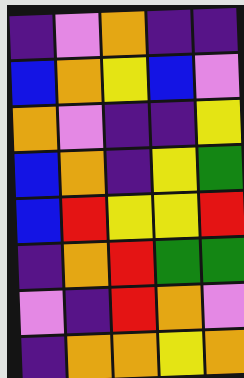[["indigo", "violet", "orange", "indigo", "indigo"], ["blue", "orange", "yellow", "blue", "violet"], ["orange", "violet", "indigo", "indigo", "yellow"], ["blue", "orange", "indigo", "yellow", "green"], ["blue", "red", "yellow", "yellow", "red"], ["indigo", "orange", "red", "green", "green"], ["violet", "indigo", "red", "orange", "violet"], ["indigo", "orange", "orange", "yellow", "orange"]]